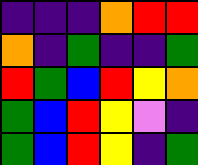[["indigo", "indigo", "indigo", "orange", "red", "red"], ["orange", "indigo", "green", "indigo", "indigo", "green"], ["red", "green", "blue", "red", "yellow", "orange"], ["green", "blue", "red", "yellow", "violet", "indigo"], ["green", "blue", "red", "yellow", "indigo", "green"]]